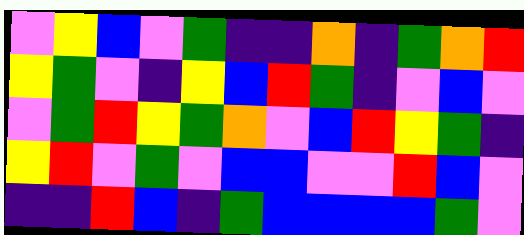[["violet", "yellow", "blue", "violet", "green", "indigo", "indigo", "orange", "indigo", "green", "orange", "red"], ["yellow", "green", "violet", "indigo", "yellow", "blue", "red", "green", "indigo", "violet", "blue", "violet"], ["violet", "green", "red", "yellow", "green", "orange", "violet", "blue", "red", "yellow", "green", "indigo"], ["yellow", "red", "violet", "green", "violet", "blue", "blue", "violet", "violet", "red", "blue", "violet"], ["indigo", "indigo", "red", "blue", "indigo", "green", "blue", "blue", "blue", "blue", "green", "violet"]]